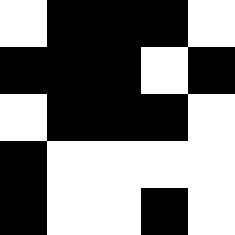[["white", "black", "black", "black", "white"], ["black", "black", "black", "white", "black"], ["white", "black", "black", "black", "white"], ["black", "white", "white", "white", "white"], ["black", "white", "white", "black", "white"]]